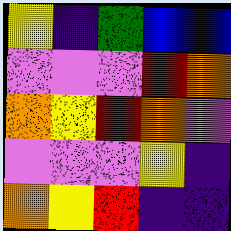[["yellow", "indigo", "green", "blue", "blue"], ["violet", "violet", "violet", "red", "orange"], ["orange", "yellow", "red", "orange", "violet"], ["violet", "violet", "violet", "yellow", "indigo"], ["orange", "yellow", "red", "indigo", "indigo"]]